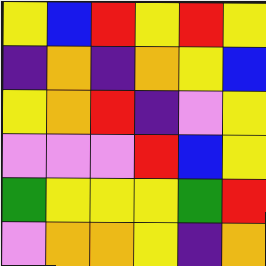[["yellow", "blue", "red", "yellow", "red", "yellow"], ["indigo", "orange", "indigo", "orange", "yellow", "blue"], ["yellow", "orange", "red", "indigo", "violet", "yellow"], ["violet", "violet", "violet", "red", "blue", "yellow"], ["green", "yellow", "yellow", "yellow", "green", "red"], ["violet", "orange", "orange", "yellow", "indigo", "orange"]]